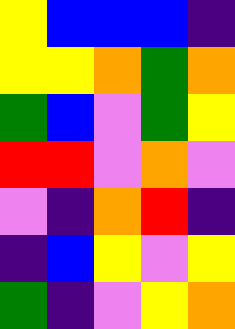[["yellow", "blue", "blue", "blue", "indigo"], ["yellow", "yellow", "orange", "green", "orange"], ["green", "blue", "violet", "green", "yellow"], ["red", "red", "violet", "orange", "violet"], ["violet", "indigo", "orange", "red", "indigo"], ["indigo", "blue", "yellow", "violet", "yellow"], ["green", "indigo", "violet", "yellow", "orange"]]